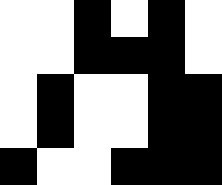[["white", "white", "black", "white", "black", "white"], ["white", "white", "black", "black", "black", "white"], ["white", "black", "white", "white", "black", "black"], ["white", "black", "white", "white", "black", "black"], ["black", "white", "white", "black", "black", "black"]]